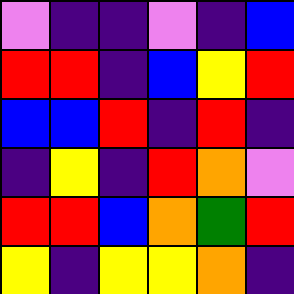[["violet", "indigo", "indigo", "violet", "indigo", "blue"], ["red", "red", "indigo", "blue", "yellow", "red"], ["blue", "blue", "red", "indigo", "red", "indigo"], ["indigo", "yellow", "indigo", "red", "orange", "violet"], ["red", "red", "blue", "orange", "green", "red"], ["yellow", "indigo", "yellow", "yellow", "orange", "indigo"]]